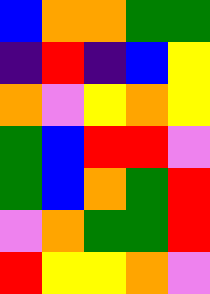[["blue", "orange", "orange", "green", "green"], ["indigo", "red", "indigo", "blue", "yellow"], ["orange", "violet", "yellow", "orange", "yellow"], ["green", "blue", "red", "red", "violet"], ["green", "blue", "orange", "green", "red"], ["violet", "orange", "green", "green", "red"], ["red", "yellow", "yellow", "orange", "violet"]]